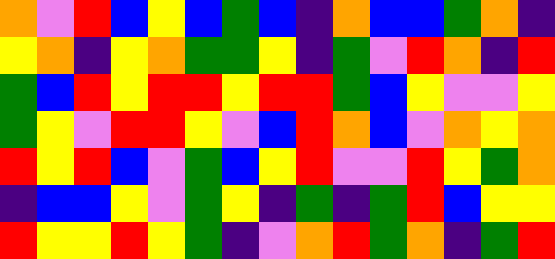[["orange", "violet", "red", "blue", "yellow", "blue", "green", "blue", "indigo", "orange", "blue", "blue", "green", "orange", "indigo"], ["yellow", "orange", "indigo", "yellow", "orange", "green", "green", "yellow", "indigo", "green", "violet", "red", "orange", "indigo", "red"], ["green", "blue", "red", "yellow", "red", "red", "yellow", "red", "red", "green", "blue", "yellow", "violet", "violet", "yellow"], ["green", "yellow", "violet", "red", "red", "yellow", "violet", "blue", "red", "orange", "blue", "violet", "orange", "yellow", "orange"], ["red", "yellow", "red", "blue", "violet", "green", "blue", "yellow", "red", "violet", "violet", "red", "yellow", "green", "orange"], ["indigo", "blue", "blue", "yellow", "violet", "green", "yellow", "indigo", "green", "indigo", "green", "red", "blue", "yellow", "yellow"], ["red", "yellow", "yellow", "red", "yellow", "green", "indigo", "violet", "orange", "red", "green", "orange", "indigo", "green", "red"]]